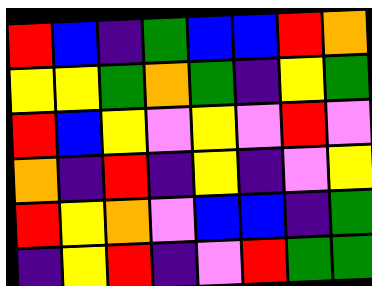[["red", "blue", "indigo", "green", "blue", "blue", "red", "orange"], ["yellow", "yellow", "green", "orange", "green", "indigo", "yellow", "green"], ["red", "blue", "yellow", "violet", "yellow", "violet", "red", "violet"], ["orange", "indigo", "red", "indigo", "yellow", "indigo", "violet", "yellow"], ["red", "yellow", "orange", "violet", "blue", "blue", "indigo", "green"], ["indigo", "yellow", "red", "indigo", "violet", "red", "green", "green"]]